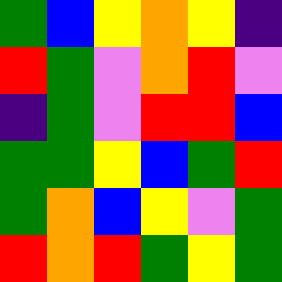[["green", "blue", "yellow", "orange", "yellow", "indigo"], ["red", "green", "violet", "orange", "red", "violet"], ["indigo", "green", "violet", "red", "red", "blue"], ["green", "green", "yellow", "blue", "green", "red"], ["green", "orange", "blue", "yellow", "violet", "green"], ["red", "orange", "red", "green", "yellow", "green"]]